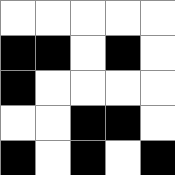[["white", "white", "white", "white", "white"], ["black", "black", "white", "black", "white"], ["black", "white", "white", "white", "white"], ["white", "white", "black", "black", "white"], ["black", "white", "black", "white", "black"]]